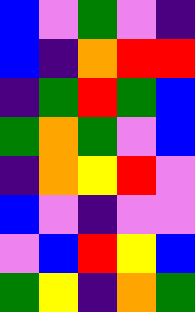[["blue", "violet", "green", "violet", "indigo"], ["blue", "indigo", "orange", "red", "red"], ["indigo", "green", "red", "green", "blue"], ["green", "orange", "green", "violet", "blue"], ["indigo", "orange", "yellow", "red", "violet"], ["blue", "violet", "indigo", "violet", "violet"], ["violet", "blue", "red", "yellow", "blue"], ["green", "yellow", "indigo", "orange", "green"]]